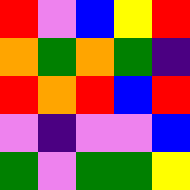[["red", "violet", "blue", "yellow", "red"], ["orange", "green", "orange", "green", "indigo"], ["red", "orange", "red", "blue", "red"], ["violet", "indigo", "violet", "violet", "blue"], ["green", "violet", "green", "green", "yellow"]]